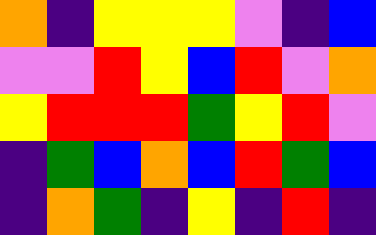[["orange", "indigo", "yellow", "yellow", "yellow", "violet", "indigo", "blue"], ["violet", "violet", "red", "yellow", "blue", "red", "violet", "orange"], ["yellow", "red", "red", "red", "green", "yellow", "red", "violet"], ["indigo", "green", "blue", "orange", "blue", "red", "green", "blue"], ["indigo", "orange", "green", "indigo", "yellow", "indigo", "red", "indigo"]]